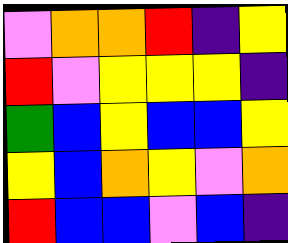[["violet", "orange", "orange", "red", "indigo", "yellow"], ["red", "violet", "yellow", "yellow", "yellow", "indigo"], ["green", "blue", "yellow", "blue", "blue", "yellow"], ["yellow", "blue", "orange", "yellow", "violet", "orange"], ["red", "blue", "blue", "violet", "blue", "indigo"]]